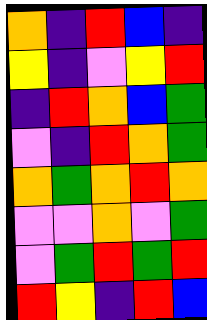[["orange", "indigo", "red", "blue", "indigo"], ["yellow", "indigo", "violet", "yellow", "red"], ["indigo", "red", "orange", "blue", "green"], ["violet", "indigo", "red", "orange", "green"], ["orange", "green", "orange", "red", "orange"], ["violet", "violet", "orange", "violet", "green"], ["violet", "green", "red", "green", "red"], ["red", "yellow", "indigo", "red", "blue"]]